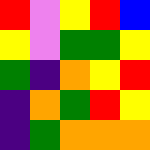[["red", "violet", "yellow", "red", "blue"], ["yellow", "violet", "green", "green", "yellow"], ["green", "indigo", "orange", "yellow", "red"], ["indigo", "orange", "green", "red", "yellow"], ["indigo", "green", "orange", "orange", "orange"]]